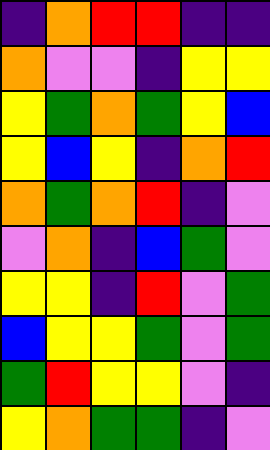[["indigo", "orange", "red", "red", "indigo", "indigo"], ["orange", "violet", "violet", "indigo", "yellow", "yellow"], ["yellow", "green", "orange", "green", "yellow", "blue"], ["yellow", "blue", "yellow", "indigo", "orange", "red"], ["orange", "green", "orange", "red", "indigo", "violet"], ["violet", "orange", "indigo", "blue", "green", "violet"], ["yellow", "yellow", "indigo", "red", "violet", "green"], ["blue", "yellow", "yellow", "green", "violet", "green"], ["green", "red", "yellow", "yellow", "violet", "indigo"], ["yellow", "orange", "green", "green", "indigo", "violet"]]